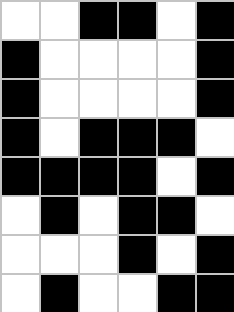[["white", "white", "black", "black", "white", "black"], ["black", "white", "white", "white", "white", "black"], ["black", "white", "white", "white", "white", "black"], ["black", "white", "black", "black", "black", "white"], ["black", "black", "black", "black", "white", "black"], ["white", "black", "white", "black", "black", "white"], ["white", "white", "white", "black", "white", "black"], ["white", "black", "white", "white", "black", "black"]]